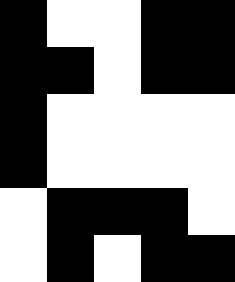[["black", "white", "white", "black", "black"], ["black", "black", "white", "black", "black"], ["black", "white", "white", "white", "white"], ["black", "white", "white", "white", "white"], ["white", "black", "black", "black", "white"], ["white", "black", "white", "black", "black"]]